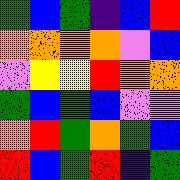[["green", "blue", "green", "indigo", "blue", "red"], ["orange", "orange", "orange", "orange", "violet", "blue"], ["violet", "yellow", "yellow", "red", "orange", "orange"], ["green", "blue", "green", "blue", "violet", "violet"], ["orange", "red", "green", "orange", "green", "blue"], ["red", "blue", "green", "red", "indigo", "green"]]